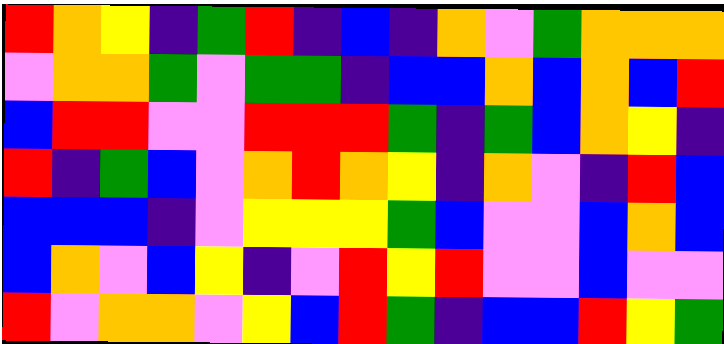[["red", "orange", "yellow", "indigo", "green", "red", "indigo", "blue", "indigo", "orange", "violet", "green", "orange", "orange", "orange"], ["violet", "orange", "orange", "green", "violet", "green", "green", "indigo", "blue", "blue", "orange", "blue", "orange", "blue", "red"], ["blue", "red", "red", "violet", "violet", "red", "red", "red", "green", "indigo", "green", "blue", "orange", "yellow", "indigo"], ["red", "indigo", "green", "blue", "violet", "orange", "red", "orange", "yellow", "indigo", "orange", "violet", "indigo", "red", "blue"], ["blue", "blue", "blue", "indigo", "violet", "yellow", "yellow", "yellow", "green", "blue", "violet", "violet", "blue", "orange", "blue"], ["blue", "orange", "violet", "blue", "yellow", "indigo", "violet", "red", "yellow", "red", "violet", "violet", "blue", "violet", "violet"], ["red", "violet", "orange", "orange", "violet", "yellow", "blue", "red", "green", "indigo", "blue", "blue", "red", "yellow", "green"]]